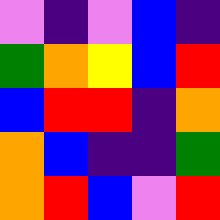[["violet", "indigo", "violet", "blue", "indigo"], ["green", "orange", "yellow", "blue", "red"], ["blue", "red", "red", "indigo", "orange"], ["orange", "blue", "indigo", "indigo", "green"], ["orange", "red", "blue", "violet", "red"]]